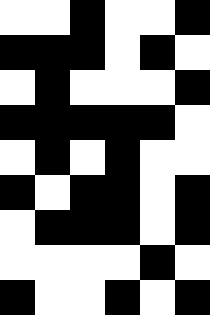[["white", "white", "black", "white", "white", "black"], ["black", "black", "black", "white", "black", "white"], ["white", "black", "white", "white", "white", "black"], ["black", "black", "black", "black", "black", "white"], ["white", "black", "white", "black", "white", "white"], ["black", "white", "black", "black", "white", "black"], ["white", "black", "black", "black", "white", "black"], ["white", "white", "white", "white", "black", "white"], ["black", "white", "white", "black", "white", "black"]]